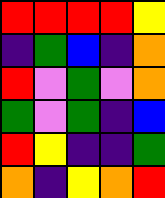[["red", "red", "red", "red", "yellow"], ["indigo", "green", "blue", "indigo", "orange"], ["red", "violet", "green", "violet", "orange"], ["green", "violet", "green", "indigo", "blue"], ["red", "yellow", "indigo", "indigo", "green"], ["orange", "indigo", "yellow", "orange", "red"]]